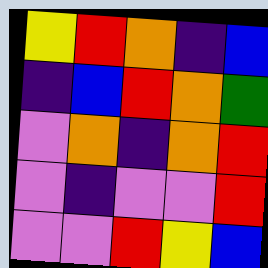[["yellow", "red", "orange", "indigo", "blue"], ["indigo", "blue", "red", "orange", "green"], ["violet", "orange", "indigo", "orange", "red"], ["violet", "indigo", "violet", "violet", "red"], ["violet", "violet", "red", "yellow", "blue"]]